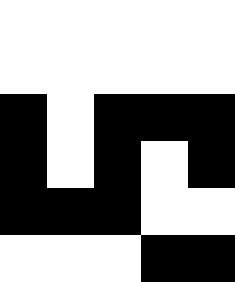[["white", "white", "white", "white", "white"], ["white", "white", "white", "white", "white"], ["black", "white", "black", "black", "black"], ["black", "white", "black", "white", "black"], ["black", "black", "black", "white", "white"], ["white", "white", "white", "black", "black"]]